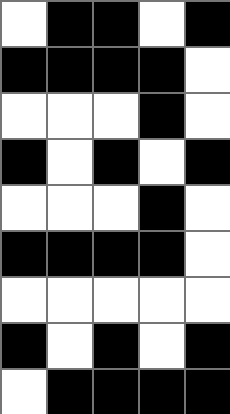[["white", "black", "black", "white", "black"], ["black", "black", "black", "black", "white"], ["white", "white", "white", "black", "white"], ["black", "white", "black", "white", "black"], ["white", "white", "white", "black", "white"], ["black", "black", "black", "black", "white"], ["white", "white", "white", "white", "white"], ["black", "white", "black", "white", "black"], ["white", "black", "black", "black", "black"]]